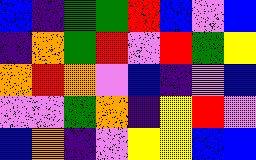[["blue", "indigo", "green", "green", "red", "blue", "violet", "blue"], ["indigo", "orange", "green", "red", "violet", "red", "green", "yellow"], ["orange", "red", "orange", "violet", "blue", "indigo", "violet", "blue"], ["violet", "violet", "green", "orange", "indigo", "yellow", "red", "violet"], ["blue", "orange", "indigo", "violet", "yellow", "yellow", "blue", "blue"]]